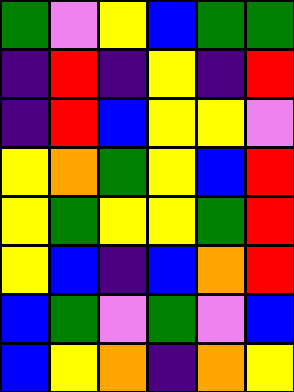[["green", "violet", "yellow", "blue", "green", "green"], ["indigo", "red", "indigo", "yellow", "indigo", "red"], ["indigo", "red", "blue", "yellow", "yellow", "violet"], ["yellow", "orange", "green", "yellow", "blue", "red"], ["yellow", "green", "yellow", "yellow", "green", "red"], ["yellow", "blue", "indigo", "blue", "orange", "red"], ["blue", "green", "violet", "green", "violet", "blue"], ["blue", "yellow", "orange", "indigo", "orange", "yellow"]]